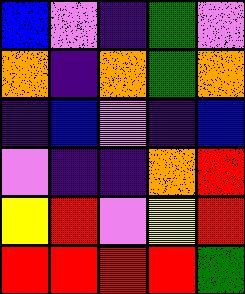[["blue", "violet", "indigo", "green", "violet"], ["orange", "indigo", "orange", "green", "orange"], ["indigo", "blue", "violet", "indigo", "blue"], ["violet", "indigo", "indigo", "orange", "red"], ["yellow", "red", "violet", "yellow", "red"], ["red", "red", "red", "red", "green"]]